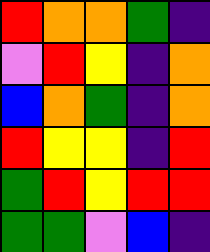[["red", "orange", "orange", "green", "indigo"], ["violet", "red", "yellow", "indigo", "orange"], ["blue", "orange", "green", "indigo", "orange"], ["red", "yellow", "yellow", "indigo", "red"], ["green", "red", "yellow", "red", "red"], ["green", "green", "violet", "blue", "indigo"]]